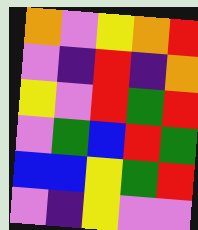[["orange", "violet", "yellow", "orange", "red"], ["violet", "indigo", "red", "indigo", "orange"], ["yellow", "violet", "red", "green", "red"], ["violet", "green", "blue", "red", "green"], ["blue", "blue", "yellow", "green", "red"], ["violet", "indigo", "yellow", "violet", "violet"]]